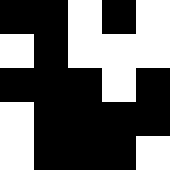[["black", "black", "white", "black", "white"], ["white", "black", "white", "white", "white"], ["black", "black", "black", "white", "black"], ["white", "black", "black", "black", "black"], ["white", "black", "black", "black", "white"]]